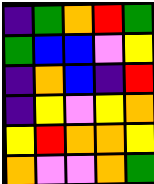[["indigo", "green", "orange", "red", "green"], ["green", "blue", "blue", "violet", "yellow"], ["indigo", "orange", "blue", "indigo", "red"], ["indigo", "yellow", "violet", "yellow", "orange"], ["yellow", "red", "orange", "orange", "yellow"], ["orange", "violet", "violet", "orange", "green"]]